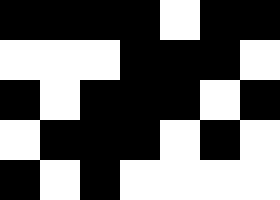[["black", "black", "black", "black", "white", "black", "black"], ["white", "white", "white", "black", "black", "black", "white"], ["black", "white", "black", "black", "black", "white", "black"], ["white", "black", "black", "black", "white", "black", "white"], ["black", "white", "black", "white", "white", "white", "white"]]